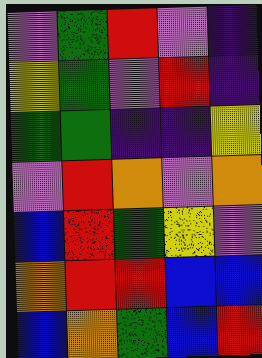[["violet", "green", "red", "violet", "indigo"], ["yellow", "green", "violet", "red", "indigo"], ["green", "green", "indigo", "indigo", "yellow"], ["violet", "red", "orange", "violet", "orange"], ["blue", "red", "green", "yellow", "violet"], ["orange", "red", "red", "blue", "blue"], ["blue", "orange", "green", "blue", "red"]]